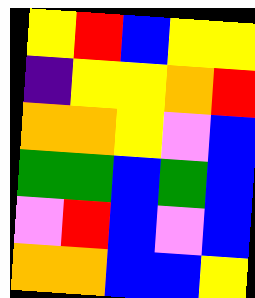[["yellow", "red", "blue", "yellow", "yellow"], ["indigo", "yellow", "yellow", "orange", "red"], ["orange", "orange", "yellow", "violet", "blue"], ["green", "green", "blue", "green", "blue"], ["violet", "red", "blue", "violet", "blue"], ["orange", "orange", "blue", "blue", "yellow"]]